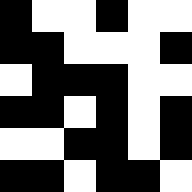[["black", "white", "white", "black", "white", "white"], ["black", "black", "white", "white", "white", "black"], ["white", "black", "black", "black", "white", "white"], ["black", "black", "white", "black", "white", "black"], ["white", "white", "black", "black", "white", "black"], ["black", "black", "white", "black", "black", "white"]]